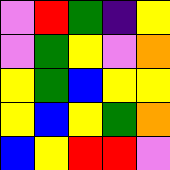[["violet", "red", "green", "indigo", "yellow"], ["violet", "green", "yellow", "violet", "orange"], ["yellow", "green", "blue", "yellow", "yellow"], ["yellow", "blue", "yellow", "green", "orange"], ["blue", "yellow", "red", "red", "violet"]]